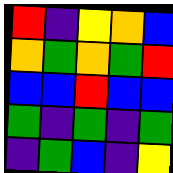[["red", "indigo", "yellow", "orange", "blue"], ["orange", "green", "orange", "green", "red"], ["blue", "blue", "red", "blue", "blue"], ["green", "indigo", "green", "indigo", "green"], ["indigo", "green", "blue", "indigo", "yellow"]]